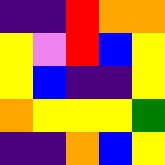[["indigo", "indigo", "red", "orange", "orange"], ["yellow", "violet", "red", "blue", "yellow"], ["yellow", "blue", "indigo", "indigo", "yellow"], ["orange", "yellow", "yellow", "yellow", "green"], ["indigo", "indigo", "orange", "blue", "yellow"]]